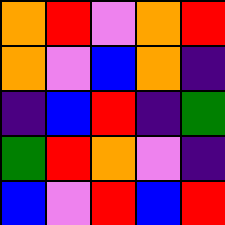[["orange", "red", "violet", "orange", "red"], ["orange", "violet", "blue", "orange", "indigo"], ["indigo", "blue", "red", "indigo", "green"], ["green", "red", "orange", "violet", "indigo"], ["blue", "violet", "red", "blue", "red"]]